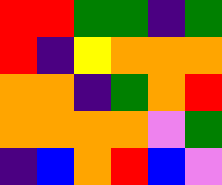[["red", "red", "green", "green", "indigo", "green"], ["red", "indigo", "yellow", "orange", "orange", "orange"], ["orange", "orange", "indigo", "green", "orange", "red"], ["orange", "orange", "orange", "orange", "violet", "green"], ["indigo", "blue", "orange", "red", "blue", "violet"]]